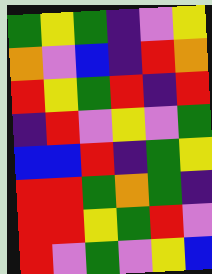[["green", "yellow", "green", "indigo", "violet", "yellow"], ["orange", "violet", "blue", "indigo", "red", "orange"], ["red", "yellow", "green", "red", "indigo", "red"], ["indigo", "red", "violet", "yellow", "violet", "green"], ["blue", "blue", "red", "indigo", "green", "yellow"], ["red", "red", "green", "orange", "green", "indigo"], ["red", "red", "yellow", "green", "red", "violet"], ["red", "violet", "green", "violet", "yellow", "blue"]]